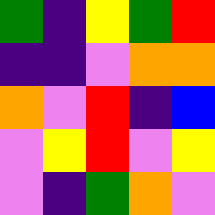[["green", "indigo", "yellow", "green", "red"], ["indigo", "indigo", "violet", "orange", "orange"], ["orange", "violet", "red", "indigo", "blue"], ["violet", "yellow", "red", "violet", "yellow"], ["violet", "indigo", "green", "orange", "violet"]]